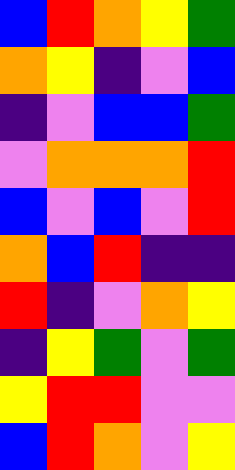[["blue", "red", "orange", "yellow", "green"], ["orange", "yellow", "indigo", "violet", "blue"], ["indigo", "violet", "blue", "blue", "green"], ["violet", "orange", "orange", "orange", "red"], ["blue", "violet", "blue", "violet", "red"], ["orange", "blue", "red", "indigo", "indigo"], ["red", "indigo", "violet", "orange", "yellow"], ["indigo", "yellow", "green", "violet", "green"], ["yellow", "red", "red", "violet", "violet"], ["blue", "red", "orange", "violet", "yellow"]]